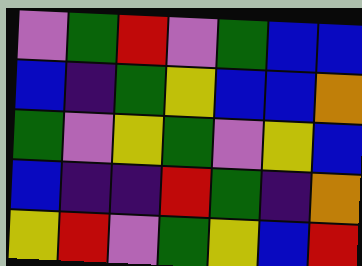[["violet", "green", "red", "violet", "green", "blue", "blue"], ["blue", "indigo", "green", "yellow", "blue", "blue", "orange"], ["green", "violet", "yellow", "green", "violet", "yellow", "blue"], ["blue", "indigo", "indigo", "red", "green", "indigo", "orange"], ["yellow", "red", "violet", "green", "yellow", "blue", "red"]]